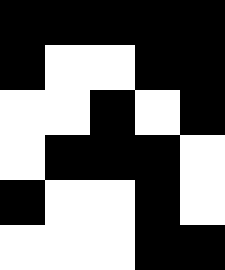[["black", "black", "black", "black", "black"], ["black", "white", "white", "black", "black"], ["white", "white", "black", "white", "black"], ["white", "black", "black", "black", "white"], ["black", "white", "white", "black", "white"], ["white", "white", "white", "black", "black"]]